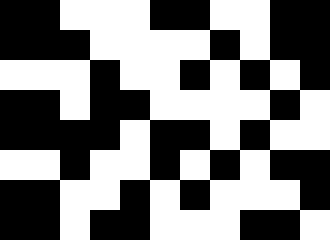[["black", "black", "white", "white", "white", "black", "black", "white", "white", "black", "black"], ["black", "black", "black", "white", "white", "white", "white", "black", "white", "black", "black"], ["white", "white", "white", "black", "white", "white", "black", "white", "black", "white", "black"], ["black", "black", "white", "black", "black", "white", "white", "white", "white", "black", "white"], ["black", "black", "black", "black", "white", "black", "black", "white", "black", "white", "white"], ["white", "white", "black", "white", "white", "black", "white", "black", "white", "black", "black"], ["black", "black", "white", "white", "black", "white", "black", "white", "white", "white", "black"], ["black", "black", "white", "black", "black", "white", "white", "white", "black", "black", "white"]]